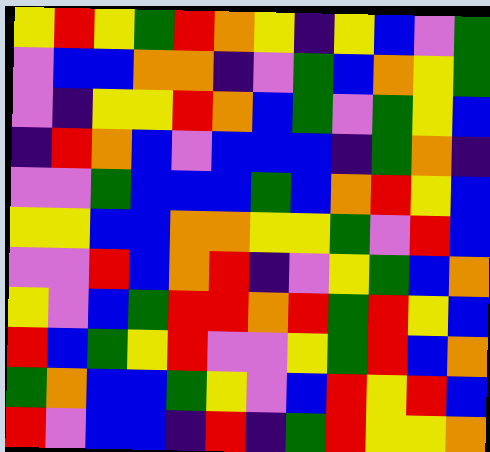[["yellow", "red", "yellow", "green", "red", "orange", "yellow", "indigo", "yellow", "blue", "violet", "green"], ["violet", "blue", "blue", "orange", "orange", "indigo", "violet", "green", "blue", "orange", "yellow", "green"], ["violet", "indigo", "yellow", "yellow", "red", "orange", "blue", "green", "violet", "green", "yellow", "blue"], ["indigo", "red", "orange", "blue", "violet", "blue", "blue", "blue", "indigo", "green", "orange", "indigo"], ["violet", "violet", "green", "blue", "blue", "blue", "green", "blue", "orange", "red", "yellow", "blue"], ["yellow", "yellow", "blue", "blue", "orange", "orange", "yellow", "yellow", "green", "violet", "red", "blue"], ["violet", "violet", "red", "blue", "orange", "red", "indigo", "violet", "yellow", "green", "blue", "orange"], ["yellow", "violet", "blue", "green", "red", "red", "orange", "red", "green", "red", "yellow", "blue"], ["red", "blue", "green", "yellow", "red", "violet", "violet", "yellow", "green", "red", "blue", "orange"], ["green", "orange", "blue", "blue", "green", "yellow", "violet", "blue", "red", "yellow", "red", "blue"], ["red", "violet", "blue", "blue", "indigo", "red", "indigo", "green", "red", "yellow", "yellow", "orange"]]